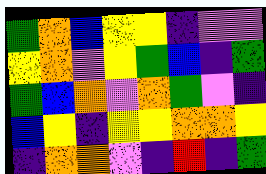[["green", "orange", "blue", "yellow", "yellow", "indigo", "violet", "violet"], ["yellow", "orange", "violet", "yellow", "green", "blue", "indigo", "green"], ["green", "blue", "orange", "violet", "orange", "green", "violet", "indigo"], ["blue", "yellow", "indigo", "yellow", "yellow", "orange", "orange", "yellow"], ["indigo", "orange", "orange", "violet", "indigo", "red", "indigo", "green"]]